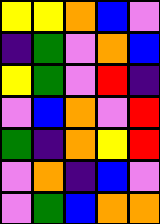[["yellow", "yellow", "orange", "blue", "violet"], ["indigo", "green", "violet", "orange", "blue"], ["yellow", "green", "violet", "red", "indigo"], ["violet", "blue", "orange", "violet", "red"], ["green", "indigo", "orange", "yellow", "red"], ["violet", "orange", "indigo", "blue", "violet"], ["violet", "green", "blue", "orange", "orange"]]